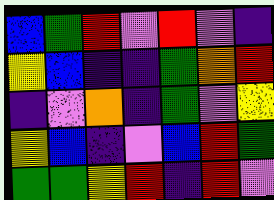[["blue", "green", "red", "violet", "red", "violet", "indigo"], ["yellow", "blue", "indigo", "indigo", "green", "orange", "red"], ["indigo", "violet", "orange", "indigo", "green", "violet", "yellow"], ["yellow", "blue", "indigo", "violet", "blue", "red", "green"], ["green", "green", "yellow", "red", "indigo", "red", "violet"]]